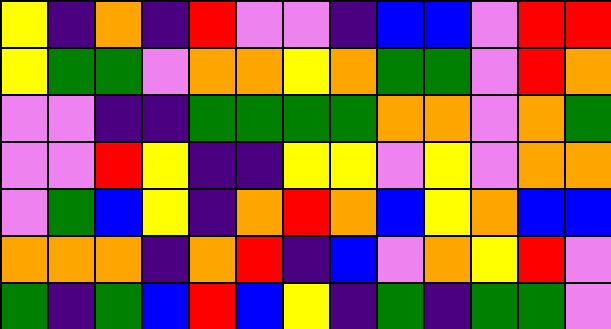[["yellow", "indigo", "orange", "indigo", "red", "violet", "violet", "indigo", "blue", "blue", "violet", "red", "red"], ["yellow", "green", "green", "violet", "orange", "orange", "yellow", "orange", "green", "green", "violet", "red", "orange"], ["violet", "violet", "indigo", "indigo", "green", "green", "green", "green", "orange", "orange", "violet", "orange", "green"], ["violet", "violet", "red", "yellow", "indigo", "indigo", "yellow", "yellow", "violet", "yellow", "violet", "orange", "orange"], ["violet", "green", "blue", "yellow", "indigo", "orange", "red", "orange", "blue", "yellow", "orange", "blue", "blue"], ["orange", "orange", "orange", "indigo", "orange", "red", "indigo", "blue", "violet", "orange", "yellow", "red", "violet"], ["green", "indigo", "green", "blue", "red", "blue", "yellow", "indigo", "green", "indigo", "green", "green", "violet"]]